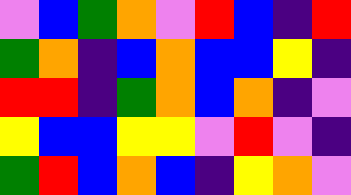[["violet", "blue", "green", "orange", "violet", "red", "blue", "indigo", "red"], ["green", "orange", "indigo", "blue", "orange", "blue", "blue", "yellow", "indigo"], ["red", "red", "indigo", "green", "orange", "blue", "orange", "indigo", "violet"], ["yellow", "blue", "blue", "yellow", "yellow", "violet", "red", "violet", "indigo"], ["green", "red", "blue", "orange", "blue", "indigo", "yellow", "orange", "violet"]]